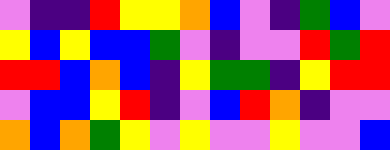[["violet", "indigo", "indigo", "red", "yellow", "yellow", "orange", "blue", "violet", "indigo", "green", "blue", "violet"], ["yellow", "blue", "yellow", "blue", "blue", "green", "violet", "indigo", "violet", "violet", "red", "green", "red"], ["red", "red", "blue", "orange", "blue", "indigo", "yellow", "green", "green", "indigo", "yellow", "red", "red"], ["violet", "blue", "blue", "yellow", "red", "indigo", "violet", "blue", "red", "orange", "indigo", "violet", "violet"], ["orange", "blue", "orange", "green", "yellow", "violet", "yellow", "violet", "violet", "yellow", "violet", "violet", "blue"]]